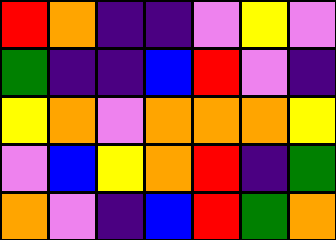[["red", "orange", "indigo", "indigo", "violet", "yellow", "violet"], ["green", "indigo", "indigo", "blue", "red", "violet", "indigo"], ["yellow", "orange", "violet", "orange", "orange", "orange", "yellow"], ["violet", "blue", "yellow", "orange", "red", "indigo", "green"], ["orange", "violet", "indigo", "blue", "red", "green", "orange"]]